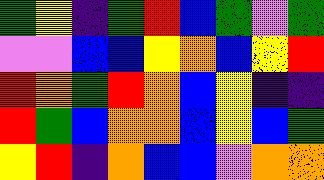[["green", "yellow", "indigo", "green", "red", "blue", "green", "violet", "green"], ["violet", "violet", "blue", "blue", "yellow", "orange", "blue", "yellow", "red"], ["red", "orange", "green", "red", "orange", "blue", "yellow", "indigo", "indigo"], ["red", "green", "blue", "orange", "orange", "blue", "yellow", "blue", "green"], ["yellow", "red", "indigo", "orange", "blue", "blue", "violet", "orange", "orange"]]